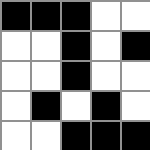[["black", "black", "black", "white", "white"], ["white", "white", "black", "white", "black"], ["white", "white", "black", "white", "white"], ["white", "black", "white", "black", "white"], ["white", "white", "black", "black", "black"]]